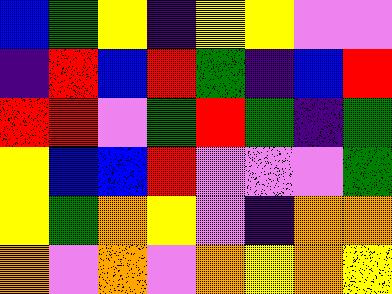[["blue", "green", "yellow", "indigo", "yellow", "yellow", "violet", "violet"], ["indigo", "red", "blue", "red", "green", "indigo", "blue", "red"], ["red", "red", "violet", "green", "red", "green", "indigo", "green"], ["yellow", "blue", "blue", "red", "violet", "violet", "violet", "green"], ["yellow", "green", "orange", "yellow", "violet", "indigo", "orange", "orange"], ["orange", "violet", "orange", "violet", "orange", "yellow", "orange", "yellow"]]